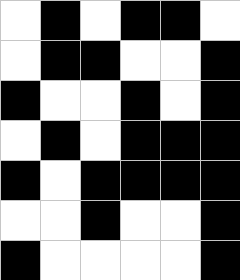[["white", "black", "white", "black", "black", "white"], ["white", "black", "black", "white", "white", "black"], ["black", "white", "white", "black", "white", "black"], ["white", "black", "white", "black", "black", "black"], ["black", "white", "black", "black", "black", "black"], ["white", "white", "black", "white", "white", "black"], ["black", "white", "white", "white", "white", "black"]]